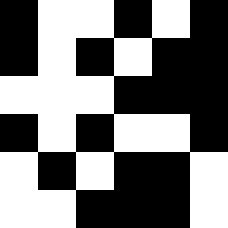[["black", "white", "white", "black", "white", "black"], ["black", "white", "black", "white", "black", "black"], ["white", "white", "white", "black", "black", "black"], ["black", "white", "black", "white", "white", "black"], ["white", "black", "white", "black", "black", "white"], ["white", "white", "black", "black", "black", "white"]]